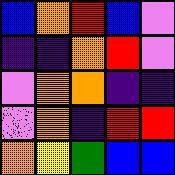[["blue", "orange", "red", "blue", "violet"], ["indigo", "indigo", "orange", "red", "violet"], ["violet", "orange", "orange", "indigo", "indigo"], ["violet", "orange", "indigo", "red", "red"], ["orange", "yellow", "green", "blue", "blue"]]